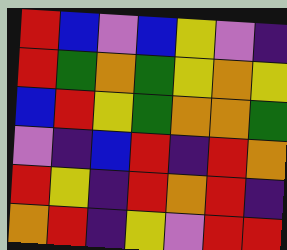[["red", "blue", "violet", "blue", "yellow", "violet", "indigo"], ["red", "green", "orange", "green", "yellow", "orange", "yellow"], ["blue", "red", "yellow", "green", "orange", "orange", "green"], ["violet", "indigo", "blue", "red", "indigo", "red", "orange"], ["red", "yellow", "indigo", "red", "orange", "red", "indigo"], ["orange", "red", "indigo", "yellow", "violet", "red", "red"]]